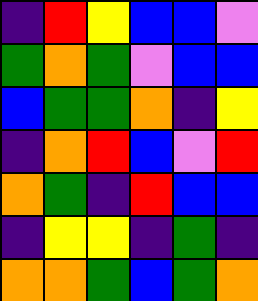[["indigo", "red", "yellow", "blue", "blue", "violet"], ["green", "orange", "green", "violet", "blue", "blue"], ["blue", "green", "green", "orange", "indigo", "yellow"], ["indigo", "orange", "red", "blue", "violet", "red"], ["orange", "green", "indigo", "red", "blue", "blue"], ["indigo", "yellow", "yellow", "indigo", "green", "indigo"], ["orange", "orange", "green", "blue", "green", "orange"]]